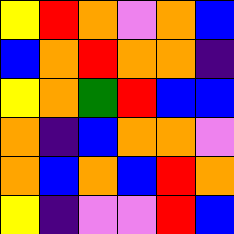[["yellow", "red", "orange", "violet", "orange", "blue"], ["blue", "orange", "red", "orange", "orange", "indigo"], ["yellow", "orange", "green", "red", "blue", "blue"], ["orange", "indigo", "blue", "orange", "orange", "violet"], ["orange", "blue", "orange", "blue", "red", "orange"], ["yellow", "indigo", "violet", "violet", "red", "blue"]]